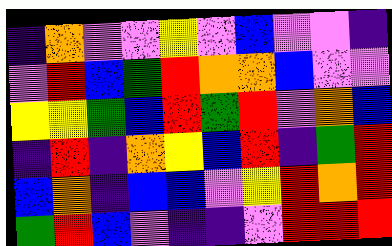[["indigo", "orange", "violet", "violet", "yellow", "violet", "blue", "violet", "violet", "indigo"], ["violet", "red", "blue", "green", "red", "orange", "orange", "blue", "violet", "violet"], ["yellow", "yellow", "green", "blue", "red", "green", "red", "violet", "orange", "blue"], ["indigo", "red", "indigo", "orange", "yellow", "blue", "red", "indigo", "green", "red"], ["blue", "orange", "indigo", "blue", "blue", "violet", "yellow", "red", "orange", "red"], ["green", "red", "blue", "violet", "indigo", "indigo", "violet", "red", "red", "red"]]